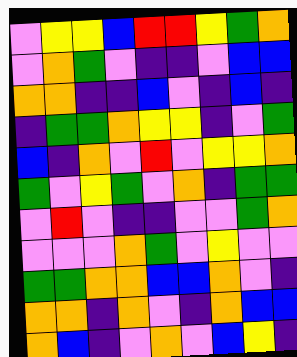[["violet", "yellow", "yellow", "blue", "red", "red", "yellow", "green", "orange"], ["violet", "orange", "green", "violet", "indigo", "indigo", "violet", "blue", "blue"], ["orange", "orange", "indigo", "indigo", "blue", "violet", "indigo", "blue", "indigo"], ["indigo", "green", "green", "orange", "yellow", "yellow", "indigo", "violet", "green"], ["blue", "indigo", "orange", "violet", "red", "violet", "yellow", "yellow", "orange"], ["green", "violet", "yellow", "green", "violet", "orange", "indigo", "green", "green"], ["violet", "red", "violet", "indigo", "indigo", "violet", "violet", "green", "orange"], ["violet", "violet", "violet", "orange", "green", "violet", "yellow", "violet", "violet"], ["green", "green", "orange", "orange", "blue", "blue", "orange", "violet", "indigo"], ["orange", "orange", "indigo", "orange", "violet", "indigo", "orange", "blue", "blue"], ["orange", "blue", "indigo", "violet", "orange", "violet", "blue", "yellow", "indigo"]]